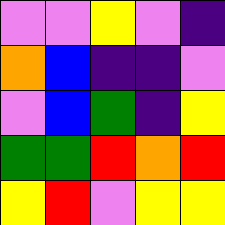[["violet", "violet", "yellow", "violet", "indigo"], ["orange", "blue", "indigo", "indigo", "violet"], ["violet", "blue", "green", "indigo", "yellow"], ["green", "green", "red", "orange", "red"], ["yellow", "red", "violet", "yellow", "yellow"]]